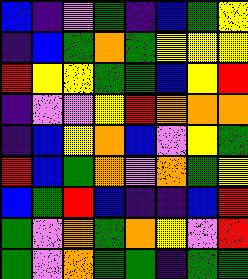[["blue", "indigo", "violet", "green", "indigo", "blue", "green", "yellow"], ["indigo", "blue", "green", "orange", "green", "yellow", "yellow", "yellow"], ["red", "yellow", "yellow", "green", "green", "blue", "yellow", "red"], ["indigo", "violet", "violet", "yellow", "red", "orange", "orange", "orange"], ["indigo", "blue", "yellow", "orange", "blue", "violet", "yellow", "green"], ["red", "blue", "green", "orange", "violet", "orange", "green", "yellow"], ["blue", "green", "red", "blue", "indigo", "indigo", "blue", "red"], ["green", "violet", "orange", "green", "orange", "yellow", "violet", "red"], ["green", "violet", "orange", "green", "green", "indigo", "green", "green"]]